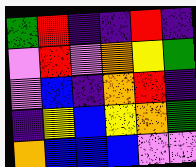[["green", "red", "indigo", "indigo", "red", "indigo"], ["violet", "red", "violet", "orange", "yellow", "green"], ["violet", "blue", "indigo", "orange", "red", "indigo"], ["indigo", "yellow", "blue", "yellow", "orange", "green"], ["orange", "blue", "blue", "blue", "violet", "violet"]]